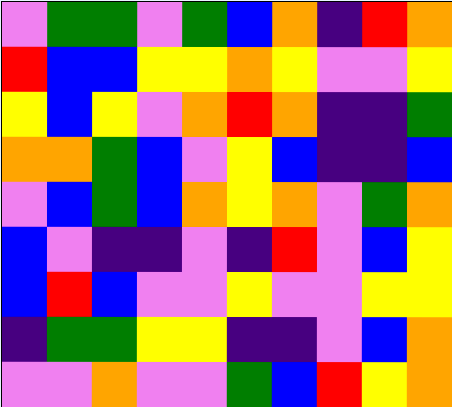[["violet", "green", "green", "violet", "green", "blue", "orange", "indigo", "red", "orange"], ["red", "blue", "blue", "yellow", "yellow", "orange", "yellow", "violet", "violet", "yellow"], ["yellow", "blue", "yellow", "violet", "orange", "red", "orange", "indigo", "indigo", "green"], ["orange", "orange", "green", "blue", "violet", "yellow", "blue", "indigo", "indigo", "blue"], ["violet", "blue", "green", "blue", "orange", "yellow", "orange", "violet", "green", "orange"], ["blue", "violet", "indigo", "indigo", "violet", "indigo", "red", "violet", "blue", "yellow"], ["blue", "red", "blue", "violet", "violet", "yellow", "violet", "violet", "yellow", "yellow"], ["indigo", "green", "green", "yellow", "yellow", "indigo", "indigo", "violet", "blue", "orange"], ["violet", "violet", "orange", "violet", "violet", "green", "blue", "red", "yellow", "orange"]]